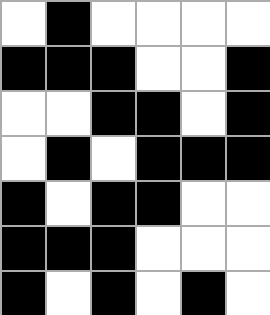[["white", "black", "white", "white", "white", "white"], ["black", "black", "black", "white", "white", "black"], ["white", "white", "black", "black", "white", "black"], ["white", "black", "white", "black", "black", "black"], ["black", "white", "black", "black", "white", "white"], ["black", "black", "black", "white", "white", "white"], ["black", "white", "black", "white", "black", "white"]]